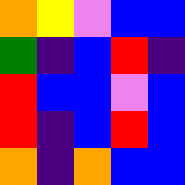[["orange", "yellow", "violet", "blue", "blue"], ["green", "indigo", "blue", "red", "indigo"], ["red", "blue", "blue", "violet", "blue"], ["red", "indigo", "blue", "red", "blue"], ["orange", "indigo", "orange", "blue", "blue"]]